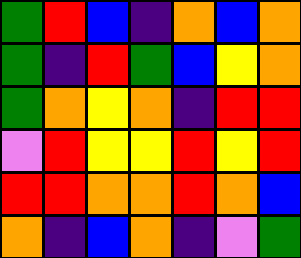[["green", "red", "blue", "indigo", "orange", "blue", "orange"], ["green", "indigo", "red", "green", "blue", "yellow", "orange"], ["green", "orange", "yellow", "orange", "indigo", "red", "red"], ["violet", "red", "yellow", "yellow", "red", "yellow", "red"], ["red", "red", "orange", "orange", "red", "orange", "blue"], ["orange", "indigo", "blue", "orange", "indigo", "violet", "green"]]